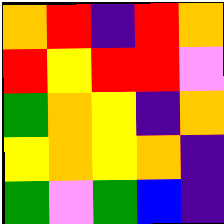[["orange", "red", "indigo", "red", "orange"], ["red", "yellow", "red", "red", "violet"], ["green", "orange", "yellow", "indigo", "orange"], ["yellow", "orange", "yellow", "orange", "indigo"], ["green", "violet", "green", "blue", "indigo"]]